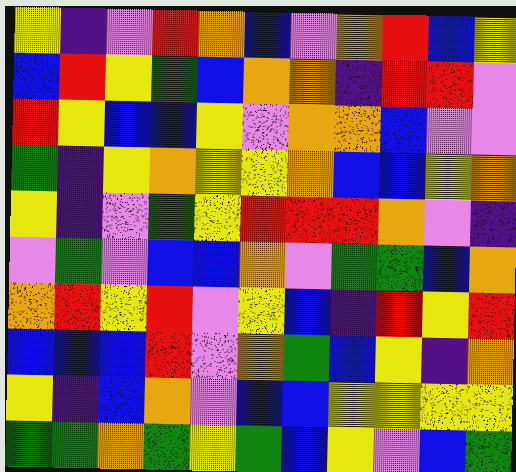[["yellow", "indigo", "violet", "red", "orange", "blue", "violet", "orange", "red", "blue", "yellow"], ["blue", "red", "yellow", "green", "blue", "orange", "orange", "indigo", "red", "red", "violet"], ["red", "yellow", "blue", "blue", "yellow", "violet", "orange", "orange", "blue", "violet", "violet"], ["green", "indigo", "yellow", "orange", "yellow", "yellow", "orange", "blue", "blue", "yellow", "orange"], ["yellow", "indigo", "violet", "green", "yellow", "red", "red", "red", "orange", "violet", "indigo"], ["violet", "green", "violet", "blue", "blue", "orange", "violet", "green", "green", "blue", "orange"], ["orange", "red", "yellow", "red", "violet", "yellow", "blue", "indigo", "red", "yellow", "red"], ["blue", "blue", "blue", "red", "violet", "orange", "green", "blue", "yellow", "indigo", "orange"], ["yellow", "indigo", "blue", "orange", "violet", "blue", "blue", "yellow", "yellow", "yellow", "yellow"], ["green", "green", "orange", "green", "yellow", "green", "blue", "yellow", "violet", "blue", "green"]]